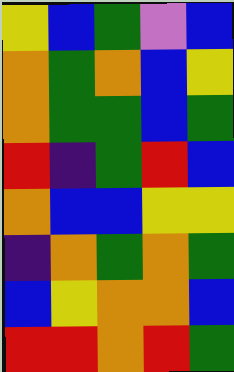[["yellow", "blue", "green", "violet", "blue"], ["orange", "green", "orange", "blue", "yellow"], ["orange", "green", "green", "blue", "green"], ["red", "indigo", "green", "red", "blue"], ["orange", "blue", "blue", "yellow", "yellow"], ["indigo", "orange", "green", "orange", "green"], ["blue", "yellow", "orange", "orange", "blue"], ["red", "red", "orange", "red", "green"]]